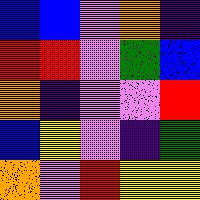[["blue", "blue", "violet", "orange", "indigo"], ["red", "red", "violet", "green", "blue"], ["orange", "indigo", "violet", "violet", "red"], ["blue", "yellow", "violet", "indigo", "green"], ["orange", "violet", "red", "yellow", "yellow"]]